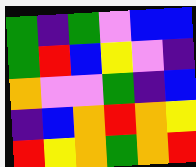[["green", "indigo", "green", "violet", "blue", "blue"], ["green", "red", "blue", "yellow", "violet", "indigo"], ["orange", "violet", "violet", "green", "indigo", "blue"], ["indigo", "blue", "orange", "red", "orange", "yellow"], ["red", "yellow", "orange", "green", "orange", "red"]]